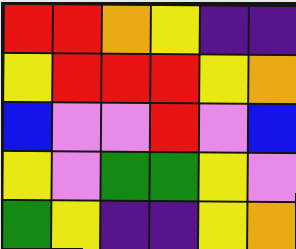[["red", "red", "orange", "yellow", "indigo", "indigo"], ["yellow", "red", "red", "red", "yellow", "orange"], ["blue", "violet", "violet", "red", "violet", "blue"], ["yellow", "violet", "green", "green", "yellow", "violet"], ["green", "yellow", "indigo", "indigo", "yellow", "orange"]]